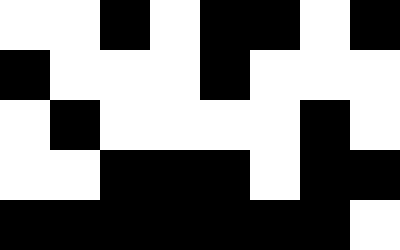[["white", "white", "black", "white", "black", "black", "white", "black"], ["black", "white", "white", "white", "black", "white", "white", "white"], ["white", "black", "white", "white", "white", "white", "black", "white"], ["white", "white", "black", "black", "black", "white", "black", "black"], ["black", "black", "black", "black", "black", "black", "black", "white"]]